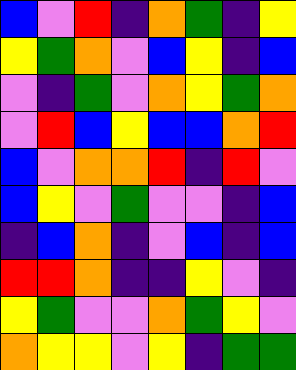[["blue", "violet", "red", "indigo", "orange", "green", "indigo", "yellow"], ["yellow", "green", "orange", "violet", "blue", "yellow", "indigo", "blue"], ["violet", "indigo", "green", "violet", "orange", "yellow", "green", "orange"], ["violet", "red", "blue", "yellow", "blue", "blue", "orange", "red"], ["blue", "violet", "orange", "orange", "red", "indigo", "red", "violet"], ["blue", "yellow", "violet", "green", "violet", "violet", "indigo", "blue"], ["indigo", "blue", "orange", "indigo", "violet", "blue", "indigo", "blue"], ["red", "red", "orange", "indigo", "indigo", "yellow", "violet", "indigo"], ["yellow", "green", "violet", "violet", "orange", "green", "yellow", "violet"], ["orange", "yellow", "yellow", "violet", "yellow", "indigo", "green", "green"]]